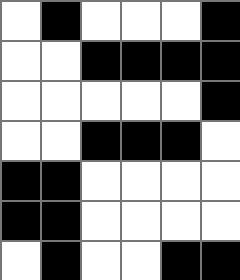[["white", "black", "white", "white", "white", "black"], ["white", "white", "black", "black", "black", "black"], ["white", "white", "white", "white", "white", "black"], ["white", "white", "black", "black", "black", "white"], ["black", "black", "white", "white", "white", "white"], ["black", "black", "white", "white", "white", "white"], ["white", "black", "white", "white", "black", "black"]]